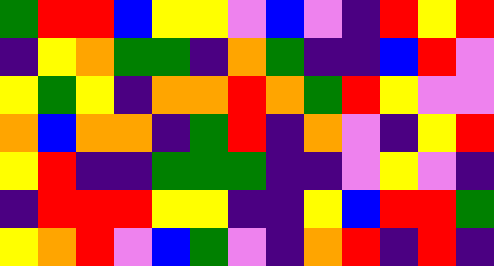[["green", "red", "red", "blue", "yellow", "yellow", "violet", "blue", "violet", "indigo", "red", "yellow", "red"], ["indigo", "yellow", "orange", "green", "green", "indigo", "orange", "green", "indigo", "indigo", "blue", "red", "violet"], ["yellow", "green", "yellow", "indigo", "orange", "orange", "red", "orange", "green", "red", "yellow", "violet", "violet"], ["orange", "blue", "orange", "orange", "indigo", "green", "red", "indigo", "orange", "violet", "indigo", "yellow", "red"], ["yellow", "red", "indigo", "indigo", "green", "green", "green", "indigo", "indigo", "violet", "yellow", "violet", "indigo"], ["indigo", "red", "red", "red", "yellow", "yellow", "indigo", "indigo", "yellow", "blue", "red", "red", "green"], ["yellow", "orange", "red", "violet", "blue", "green", "violet", "indigo", "orange", "red", "indigo", "red", "indigo"]]